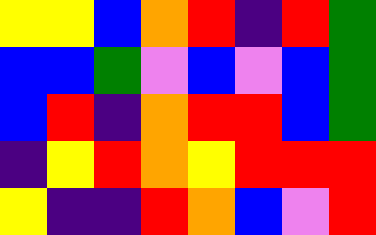[["yellow", "yellow", "blue", "orange", "red", "indigo", "red", "green"], ["blue", "blue", "green", "violet", "blue", "violet", "blue", "green"], ["blue", "red", "indigo", "orange", "red", "red", "blue", "green"], ["indigo", "yellow", "red", "orange", "yellow", "red", "red", "red"], ["yellow", "indigo", "indigo", "red", "orange", "blue", "violet", "red"]]